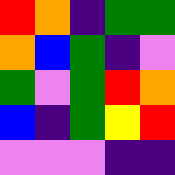[["red", "orange", "indigo", "green", "green"], ["orange", "blue", "green", "indigo", "violet"], ["green", "violet", "green", "red", "orange"], ["blue", "indigo", "green", "yellow", "red"], ["violet", "violet", "violet", "indigo", "indigo"]]